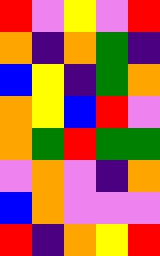[["red", "violet", "yellow", "violet", "red"], ["orange", "indigo", "orange", "green", "indigo"], ["blue", "yellow", "indigo", "green", "orange"], ["orange", "yellow", "blue", "red", "violet"], ["orange", "green", "red", "green", "green"], ["violet", "orange", "violet", "indigo", "orange"], ["blue", "orange", "violet", "violet", "violet"], ["red", "indigo", "orange", "yellow", "red"]]